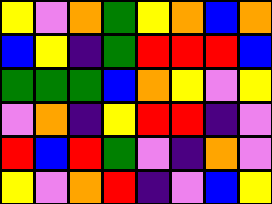[["yellow", "violet", "orange", "green", "yellow", "orange", "blue", "orange"], ["blue", "yellow", "indigo", "green", "red", "red", "red", "blue"], ["green", "green", "green", "blue", "orange", "yellow", "violet", "yellow"], ["violet", "orange", "indigo", "yellow", "red", "red", "indigo", "violet"], ["red", "blue", "red", "green", "violet", "indigo", "orange", "violet"], ["yellow", "violet", "orange", "red", "indigo", "violet", "blue", "yellow"]]